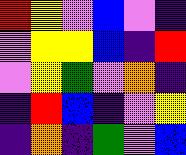[["red", "yellow", "violet", "blue", "violet", "indigo"], ["violet", "yellow", "yellow", "blue", "indigo", "red"], ["violet", "yellow", "green", "violet", "orange", "indigo"], ["indigo", "red", "blue", "indigo", "violet", "yellow"], ["indigo", "orange", "indigo", "green", "violet", "blue"]]